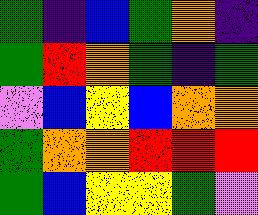[["green", "indigo", "blue", "green", "orange", "indigo"], ["green", "red", "orange", "green", "indigo", "green"], ["violet", "blue", "yellow", "blue", "orange", "orange"], ["green", "orange", "orange", "red", "red", "red"], ["green", "blue", "yellow", "yellow", "green", "violet"]]